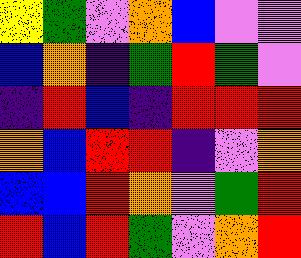[["yellow", "green", "violet", "orange", "blue", "violet", "violet"], ["blue", "orange", "indigo", "green", "red", "green", "violet"], ["indigo", "red", "blue", "indigo", "red", "red", "red"], ["orange", "blue", "red", "red", "indigo", "violet", "orange"], ["blue", "blue", "red", "orange", "violet", "green", "red"], ["red", "blue", "red", "green", "violet", "orange", "red"]]